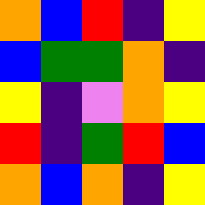[["orange", "blue", "red", "indigo", "yellow"], ["blue", "green", "green", "orange", "indigo"], ["yellow", "indigo", "violet", "orange", "yellow"], ["red", "indigo", "green", "red", "blue"], ["orange", "blue", "orange", "indigo", "yellow"]]